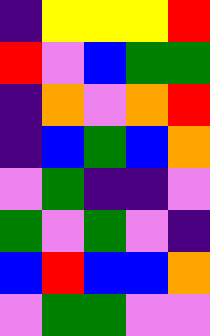[["indigo", "yellow", "yellow", "yellow", "red"], ["red", "violet", "blue", "green", "green"], ["indigo", "orange", "violet", "orange", "red"], ["indigo", "blue", "green", "blue", "orange"], ["violet", "green", "indigo", "indigo", "violet"], ["green", "violet", "green", "violet", "indigo"], ["blue", "red", "blue", "blue", "orange"], ["violet", "green", "green", "violet", "violet"]]